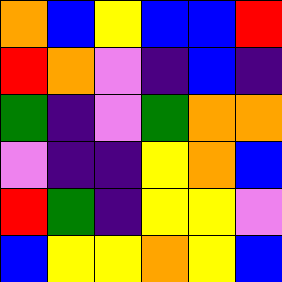[["orange", "blue", "yellow", "blue", "blue", "red"], ["red", "orange", "violet", "indigo", "blue", "indigo"], ["green", "indigo", "violet", "green", "orange", "orange"], ["violet", "indigo", "indigo", "yellow", "orange", "blue"], ["red", "green", "indigo", "yellow", "yellow", "violet"], ["blue", "yellow", "yellow", "orange", "yellow", "blue"]]